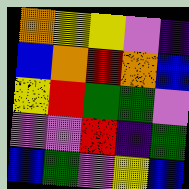[["orange", "yellow", "yellow", "violet", "indigo"], ["blue", "orange", "red", "orange", "blue"], ["yellow", "red", "green", "green", "violet"], ["violet", "violet", "red", "indigo", "green"], ["blue", "green", "violet", "yellow", "blue"]]